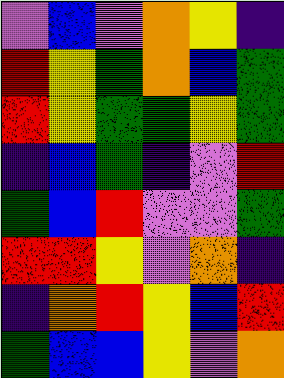[["violet", "blue", "violet", "orange", "yellow", "indigo"], ["red", "yellow", "green", "orange", "blue", "green"], ["red", "yellow", "green", "green", "yellow", "green"], ["indigo", "blue", "green", "indigo", "violet", "red"], ["green", "blue", "red", "violet", "violet", "green"], ["red", "red", "yellow", "violet", "orange", "indigo"], ["indigo", "orange", "red", "yellow", "blue", "red"], ["green", "blue", "blue", "yellow", "violet", "orange"]]